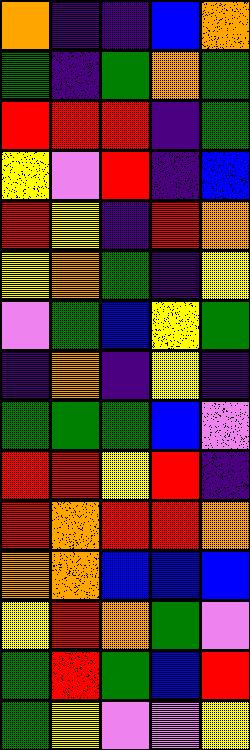[["orange", "indigo", "indigo", "blue", "orange"], ["green", "indigo", "green", "orange", "green"], ["red", "red", "red", "indigo", "green"], ["yellow", "violet", "red", "indigo", "blue"], ["red", "yellow", "indigo", "red", "orange"], ["yellow", "orange", "green", "indigo", "yellow"], ["violet", "green", "blue", "yellow", "green"], ["indigo", "orange", "indigo", "yellow", "indigo"], ["green", "green", "green", "blue", "violet"], ["red", "red", "yellow", "red", "indigo"], ["red", "orange", "red", "red", "orange"], ["orange", "orange", "blue", "blue", "blue"], ["yellow", "red", "orange", "green", "violet"], ["green", "red", "green", "blue", "red"], ["green", "yellow", "violet", "violet", "yellow"]]